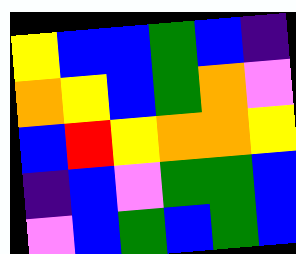[["yellow", "blue", "blue", "green", "blue", "indigo"], ["orange", "yellow", "blue", "green", "orange", "violet"], ["blue", "red", "yellow", "orange", "orange", "yellow"], ["indigo", "blue", "violet", "green", "green", "blue"], ["violet", "blue", "green", "blue", "green", "blue"]]